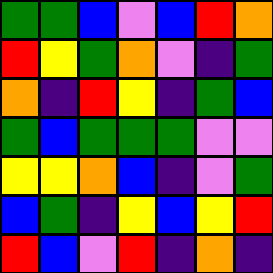[["green", "green", "blue", "violet", "blue", "red", "orange"], ["red", "yellow", "green", "orange", "violet", "indigo", "green"], ["orange", "indigo", "red", "yellow", "indigo", "green", "blue"], ["green", "blue", "green", "green", "green", "violet", "violet"], ["yellow", "yellow", "orange", "blue", "indigo", "violet", "green"], ["blue", "green", "indigo", "yellow", "blue", "yellow", "red"], ["red", "blue", "violet", "red", "indigo", "orange", "indigo"]]